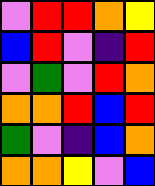[["violet", "red", "red", "orange", "yellow"], ["blue", "red", "violet", "indigo", "red"], ["violet", "green", "violet", "red", "orange"], ["orange", "orange", "red", "blue", "red"], ["green", "violet", "indigo", "blue", "orange"], ["orange", "orange", "yellow", "violet", "blue"]]